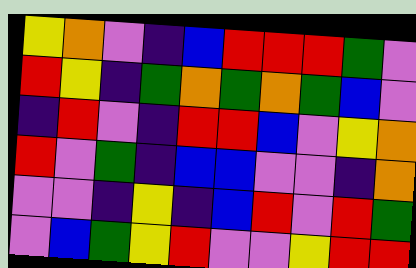[["yellow", "orange", "violet", "indigo", "blue", "red", "red", "red", "green", "violet"], ["red", "yellow", "indigo", "green", "orange", "green", "orange", "green", "blue", "violet"], ["indigo", "red", "violet", "indigo", "red", "red", "blue", "violet", "yellow", "orange"], ["red", "violet", "green", "indigo", "blue", "blue", "violet", "violet", "indigo", "orange"], ["violet", "violet", "indigo", "yellow", "indigo", "blue", "red", "violet", "red", "green"], ["violet", "blue", "green", "yellow", "red", "violet", "violet", "yellow", "red", "red"]]